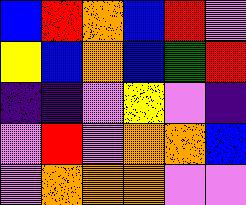[["blue", "red", "orange", "blue", "red", "violet"], ["yellow", "blue", "orange", "blue", "green", "red"], ["indigo", "indigo", "violet", "yellow", "violet", "indigo"], ["violet", "red", "violet", "orange", "orange", "blue"], ["violet", "orange", "orange", "orange", "violet", "violet"]]